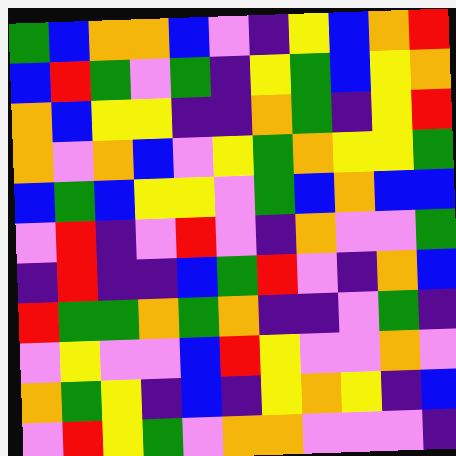[["green", "blue", "orange", "orange", "blue", "violet", "indigo", "yellow", "blue", "orange", "red"], ["blue", "red", "green", "violet", "green", "indigo", "yellow", "green", "blue", "yellow", "orange"], ["orange", "blue", "yellow", "yellow", "indigo", "indigo", "orange", "green", "indigo", "yellow", "red"], ["orange", "violet", "orange", "blue", "violet", "yellow", "green", "orange", "yellow", "yellow", "green"], ["blue", "green", "blue", "yellow", "yellow", "violet", "green", "blue", "orange", "blue", "blue"], ["violet", "red", "indigo", "violet", "red", "violet", "indigo", "orange", "violet", "violet", "green"], ["indigo", "red", "indigo", "indigo", "blue", "green", "red", "violet", "indigo", "orange", "blue"], ["red", "green", "green", "orange", "green", "orange", "indigo", "indigo", "violet", "green", "indigo"], ["violet", "yellow", "violet", "violet", "blue", "red", "yellow", "violet", "violet", "orange", "violet"], ["orange", "green", "yellow", "indigo", "blue", "indigo", "yellow", "orange", "yellow", "indigo", "blue"], ["violet", "red", "yellow", "green", "violet", "orange", "orange", "violet", "violet", "violet", "indigo"]]